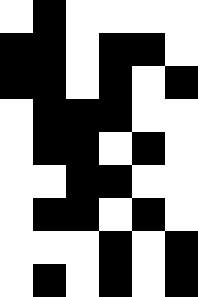[["white", "black", "white", "white", "white", "white"], ["black", "black", "white", "black", "black", "white"], ["black", "black", "white", "black", "white", "black"], ["white", "black", "black", "black", "white", "white"], ["white", "black", "black", "white", "black", "white"], ["white", "white", "black", "black", "white", "white"], ["white", "black", "black", "white", "black", "white"], ["white", "white", "white", "black", "white", "black"], ["white", "black", "white", "black", "white", "black"]]